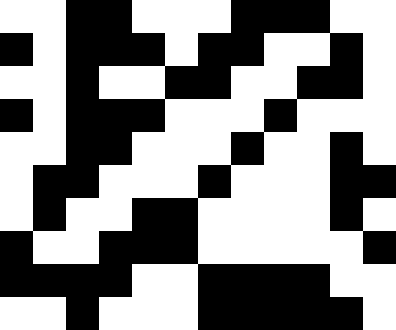[["white", "white", "black", "black", "white", "white", "white", "black", "black", "black", "white", "white"], ["black", "white", "black", "black", "black", "white", "black", "black", "white", "white", "black", "white"], ["white", "white", "black", "white", "white", "black", "black", "white", "white", "black", "black", "white"], ["black", "white", "black", "black", "black", "white", "white", "white", "black", "white", "white", "white"], ["white", "white", "black", "black", "white", "white", "white", "black", "white", "white", "black", "white"], ["white", "black", "black", "white", "white", "white", "black", "white", "white", "white", "black", "black"], ["white", "black", "white", "white", "black", "black", "white", "white", "white", "white", "black", "white"], ["black", "white", "white", "black", "black", "black", "white", "white", "white", "white", "white", "black"], ["black", "black", "black", "black", "white", "white", "black", "black", "black", "black", "white", "white"], ["white", "white", "black", "white", "white", "white", "black", "black", "black", "black", "black", "white"]]